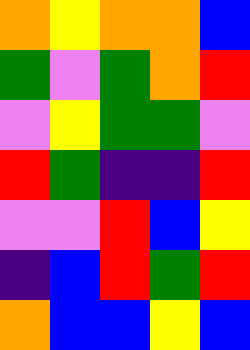[["orange", "yellow", "orange", "orange", "blue"], ["green", "violet", "green", "orange", "red"], ["violet", "yellow", "green", "green", "violet"], ["red", "green", "indigo", "indigo", "red"], ["violet", "violet", "red", "blue", "yellow"], ["indigo", "blue", "red", "green", "red"], ["orange", "blue", "blue", "yellow", "blue"]]